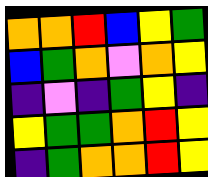[["orange", "orange", "red", "blue", "yellow", "green"], ["blue", "green", "orange", "violet", "orange", "yellow"], ["indigo", "violet", "indigo", "green", "yellow", "indigo"], ["yellow", "green", "green", "orange", "red", "yellow"], ["indigo", "green", "orange", "orange", "red", "yellow"]]